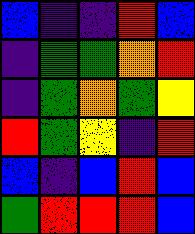[["blue", "indigo", "indigo", "red", "blue"], ["indigo", "green", "green", "orange", "red"], ["indigo", "green", "orange", "green", "yellow"], ["red", "green", "yellow", "indigo", "red"], ["blue", "indigo", "blue", "red", "blue"], ["green", "red", "red", "red", "blue"]]